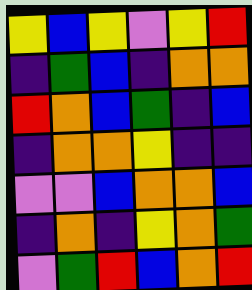[["yellow", "blue", "yellow", "violet", "yellow", "red"], ["indigo", "green", "blue", "indigo", "orange", "orange"], ["red", "orange", "blue", "green", "indigo", "blue"], ["indigo", "orange", "orange", "yellow", "indigo", "indigo"], ["violet", "violet", "blue", "orange", "orange", "blue"], ["indigo", "orange", "indigo", "yellow", "orange", "green"], ["violet", "green", "red", "blue", "orange", "red"]]